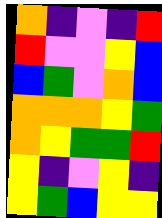[["orange", "indigo", "violet", "indigo", "red"], ["red", "violet", "violet", "yellow", "blue"], ["blue", "green", "violet", "orange", "blue"], ["orange", "orange", "orange", "yellow", "green"], ["orange", "yellow", "green", "green", "red"], ["yellow", "indigo", "violet", "yellow", "indigo"], ["yellow", "green", "blue", "yellow", "yellow"]]